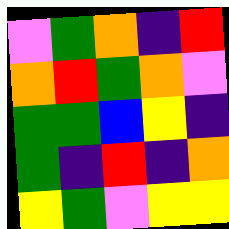[["violet", "green", "orange", "indigo", "red"], ["orange", "red", "green", "orange", "violet"], ["green", "green", "blue", "yellow", "indigo"], ["green", "indigo", "red", "indigo", "orange"], ["yellow", "green", "violet", "yellow", "yellow"]]